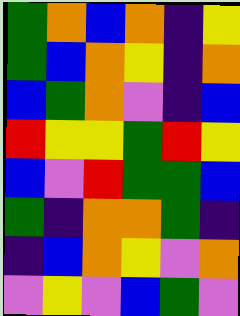[["green", "orange", "blue", "orange", "indigo", "yellow"], ["green", "blue", "orange", "yellow", "indigo", "orange"], ["blue", "green", "orange", "violet", "indigo", "blue"], ["red", "yellow", "yellow", "green", "red", "yellow"], ["blue", "violet", "red", "green", "green", "blue"], ["green", "indigo", "orange", "orange", "green", "indigo"], ["indigo", "blue", "orange", "yellow", "violet", "orange"], ["violet", "yellow", "violet", "blue", "green", "violet"]]